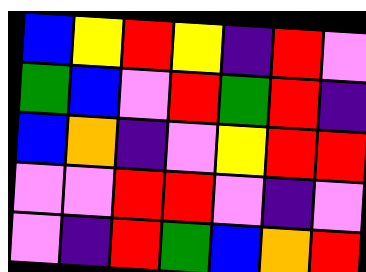[["blue", "yellow", "red", "yellow", "indigo", "red", "violet"], ["green", "blue", "violet", "red", "green", "red", "indigo"], ["blue", "orange", "indigo", "violet", "yellow", "red", "red"], ["violet", "violet", "red", "red", "violet", "indigo", "violet"], ["violet", "indigo", "red", "green", "blue", "orange", "red"]]